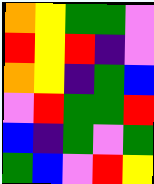[["orange", "yellow", "green", "green", "violet"], ["red", "yellow", "red", "indigo", "violet"], ["orange", "yellow", "indigo", "green", "blue"], ["violet", "red", "green", "green", "red"], ["blue", "indigo", "green", "violet", "green"], ["green", "blue", "violet", "red", "yellow"]]